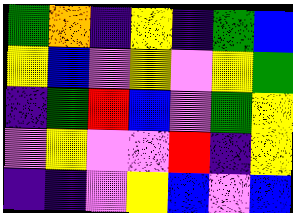[["green", "orange", "indigo", "yellow", "indigo", "green", "blue"], ["yellow", "blue", "violet", "yellow", "violet", "yellow", "green"], ["indigo", "green", "red", "blue", "violet", "green", "yellow"], ["violet", "yellow", "violet", "violet", "red", "indigo", "yellow"], ["indigo", "indigo", "violet", "yellow", "blue", "violet", "blue"]]